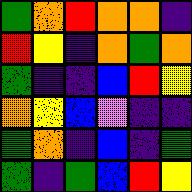[["green", "orange", "red", "orange", "orange", "indigo"], ["red", "yellow", "indigo", "orange", "green", "orange"], ["green", "indigo", "indigo", "blue", "red", "yellow"], ["orange", "yellow", "blue", "violet", "indigo", "indigo"], ["green", "orange", "indigo", "blue", "indigo", "green"], ["green", "indigo", "green", "blue", "red", "yellow"]]